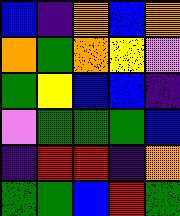[["blue", "indigo", "orange", "blue", "orange"], ["orange", "green", "orange", "yellow", "violet"], ["green", "yellow", "blue", "blue", "indigo"], ["violet", "green", "green", "green", "blue"], ["indigo", "red", "red", "indigo", "orange"], ["green", "green", "blue", "red", "green"]]